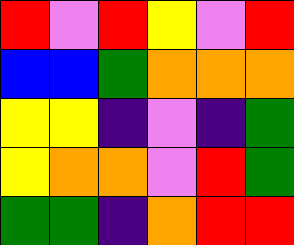[["red", "violet", "red", "yellow", "violet", "red"], ["blue", "blue", "green", "orange", "orange", "orange"], ["yellow", "yellow", "indigo", "violet", "indigo", "green"], ["yellow", "orange", "orange", "violet", "red", "green"], ["green", "green", "indigo", "orange", "red", "red"]]